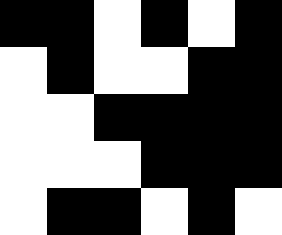[["black", "black", "white", "black", "white", "black"], ["white", "black", "white", "white", "black", "black"], ["white", "white", "black", "black", "black", "black"], ["white", "white", "white", "black", "black", "black"], ["white", "black", "black", "white", "black", "white"]]